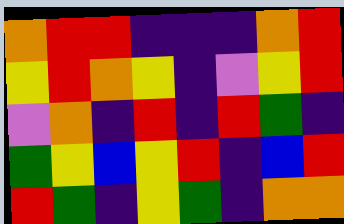[["orange", "red", "red", "indigo", "indigo", "indigo", "orange", "red"], ["yellow", "red", "orange", "yellow", "indigo", "violet", "yellow", "red"], ["violet", "orange", "indigo", "red", "indigo", "red", "green", "indigo"], ["green", "yellow", "blue", "yellow", "red", "indigo", "blue", "red"], ["red", "green", "indigo", "yellow", "green", "indigo", "orange", "orange"]]